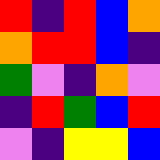[["red", "indigo", "red", "blue", "orange"], ["orange", "red", "red", "blue", "indigo"], ["green", "violet", "indigo", "orange", "violet"], ["indigo", "red", "green", "blue", "red"], ["violet", "indigo", "yellow", "yellow", "blue"]]